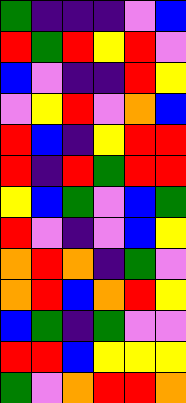[["green", "indigo", "indigo", "indigo", "violet", "blue"], ["red", "green", "red", "yellow", "red", "violet"], ["blue", "violet", "indigo", "indigo", "red", "yellow"], ["violet", "yellow", "red", "violet", "orange", "blue"], ["red", "blue", "indigo", "yellow", "red", "red"], ["red", "indigo", "red", "green", "red", "red"], ["yellow", "blue", "green", "violet", "blue", "green"], ["red", "violet", "indigo", "violet", "blue", "yellow"], ["orange", "red", "orange", "indigo", "green", "violet"], ["orange", "red", "blue", "orange", "red", "yellow"], ["blue", "green", "indigo", "green", "violet", "violet"], ["red", "red", "blue", "yellow", "yellow", "yellow"], ["green", "violet", "orange", "red", "red", "orange"]]